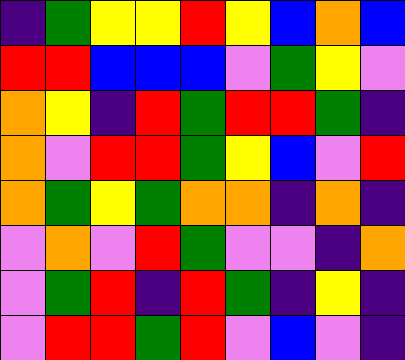[["indigo", "green", "yellow", "yellow", "red", "yellow", "blue", "orange", "blue"], ["red", "red", "blue", "blue", "blue", "violet", "green", "yellow", "violet"], ["orange", "yellow", "indigo", "red", "green", "red", "red", "green", "indigo"], ["orange", "violet", "red", "red", "green", "yellow", "blue", "violet", "red"], ["orange", "green", "yellow", "green", "orange", "orange", "indigo", "orange", "indigo"], ["violet", "orange", "violet", "red", "green", "violet", "violet", "indigo", "orange"], ["violet", "green", "red", "indigo", "red", "green", "indigo", "yellow", "indigo"], ["violet", "red", "red", "green", "red", "violet", "blue", "violet", "indigo"]]